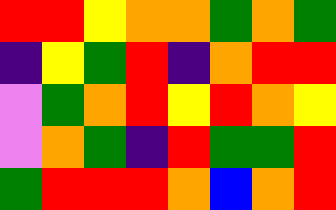[["red", "red", "yellow", "orange", "orange", "green", "orange", "green"], ["indigo", "yellow", "green", "red", "indigo", "orange", "red", "red"], ["violet", "green", "orange", "red", "yellow", "red", "orange", "yellow"], ["violet", "orange", "green", "indigo", "red", "green", "green", "red"], ["green", "red", "red", "red", "orange", "blue", "orange", "red"]]